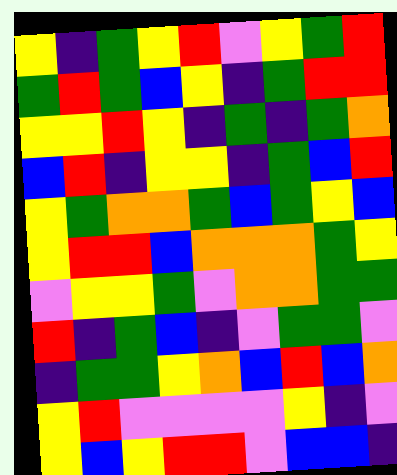[["yellow", "indigo", "green", "yellow", "red", "violet", "yellow", "green", "red"], ["green", "red", "green", "blue", "yellow", "indigo", "green", "red", "red"], ["yellow", "yellow", "red", "yellow", "indigo", "green", "indigo", "green", "orange"], ["blue", "red", "indigo", "yellow", "yellow", "indigo", "green", "blue", "red"], ["yellow", "green", "orange", "orange", "green", "blue", "green", "yellow", "blue"], ["yellow", "red", "red", "blue", "orange", "orange", "orange", "green", "yellow"], ["violet", "yellow", "yellow", "green", "violet", "orange", "orange", "green", "green"], ["red", "indigo", "green", "blue", "indigo", "violet", "green", "green", "violet"], ["indigo", "green", "green", "yellow", "orange", "blue", "red", "blue", "orange"], ["yellow", "red", "violet", "violet", "violet", "violet", "yellow", "indigo", "violet"], ["yellow", "blue", "yellow", "red", "red", "violet", "blue", "blue", "indigo"]]